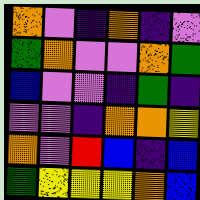[["orange", "violet", "indigo", "orange", "indigo", "violet"], ["green", "orange", "violet", "violet", "orange", "green"], ["blue", "violet", "violet", "indigo", "green", "indigo"], ["violet", "violet", "indigo", "orange", "orange", "yellow"], ["orange", "violet", "red", "blue", "indigo", "blue"], ["green", "yellow", "yellow", "yellow", "orange", "blue"]]